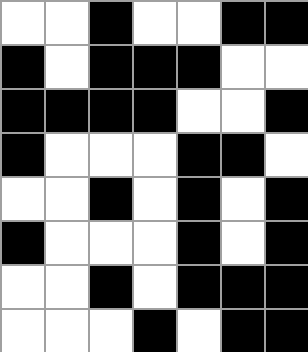[["white", "white", "black", "white", "white", "black", "black"], ["black", "white", "black", "black", "black", "white", "white"], ["black", "black", "black", "black", "white", "white", "black"], ["black", "white", "white", "white", "black", "black", "white"], ["white", "white", "black", "white", "black", "white", "black"], ["black", "white", "white", "white", "black", "white", "black"], ["white", "white", "black", "white", "black", "black", "black"], ["white", "white", "white", "black", "white", "black", "black"]]